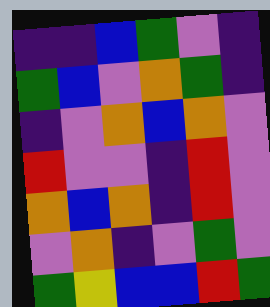[["indigo", "indigo", "blue", "green", "violet", "indigo"], ["green", "blue", "violet", "orange", "green", "indigo"], ["indigo", "violet", "orange", "blue", "orange", "violet"], ["red", "violet", "violet", "indigo", "red", "violet"], ["orange", "blue", "orange", "indigo", "red", "violet"], ["violet", "orange", "indigo", "violet", "green", "violet"], ["green", "yellow", "blue", "blue", "red", "green"]]